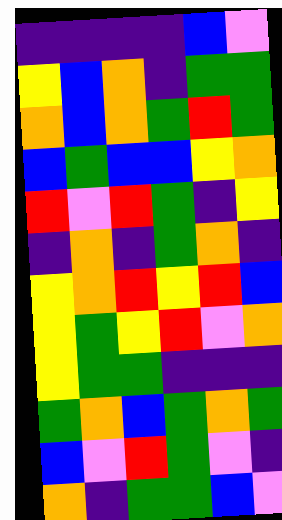[["indigo", "indigo", "indigo", "indigo", "blue", "violet"], ["yellow", "blue", "orange", "indigo", "green", "green"], ["orange", "blue", "orange", "green", "red", "green"], ["blue", "green", "blue", "blue", "yellow", "orange"], ["red", "violet", "red", "green", "indigo", "yellow"], ["indigo", "orange", "indigo", "green", "orange", "indigo"], ["yellow", "orange", "red", "yellow", "red", "blue"], ["yellow", "green", "yellow", "red", "violet", "orange"], ["yellow", "green", "green", "indigo", "indigo", "indigo"], ["green", "orange", "blue", "green", "orange", "green"], ["blue", "violet", "red", "green", "violet", "indigo"], ["orange", "indigo", "green", "green", "blue", "violet"]]